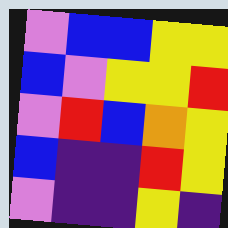[["violet", "blue", "blue", "yellow", "yellow"], ["blue", "violet", "yellow", "yellow", "red"], ["violet", "red", "blue", "orange", "yellow"], ["blue", "indigo", "indigo", "red", "yellow"], ["violet", "indigo", "indigo", "yellow", "indigo"]]